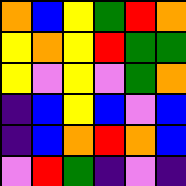[["orange", "blue", "yellow", "green", "red", "orange"], ["yellow", "orange", "yellow", "red", "green", "green"], ["yellow", "violet", "yellow", "violet", "green", "orange"], ["indigo", "blue", "yellow", "blue", "violet", "blue"], ["indigo", "blue", "orange", "red", "orange", "blue"], ["violet", "red", "green", "indigo", "violet", "indigo"]]